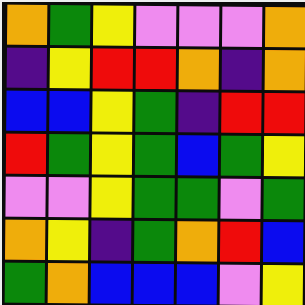[["orange", "green", "yellow", "violet", "violet", "violet", "orange"], ["indigo", "yellow", "red", "red", "orange", "indigo", "orange"], ["blue", "blue", "yellow", "green", "indigo", "red", "red"], ["red", "green", "yellow", "green", "blue", "green", "yellow"], ["violet", "violet", "yellow", "green", "green", "violet", "green"], ["orange", "yellow", "indigo", "green", "orange", "red", "blue"], ["green", "orange", "blue", "blue", "blue", "violet", "yellow"]]